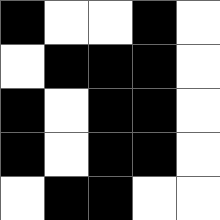[["black", "white", "white", "black", "white"], ["white", "black", "black", "black", "white"], ["black", "white", "black", "black", "white"], ["black", "white", "black", "black", "white"], ["white", "black", "black", "white", "white"]]